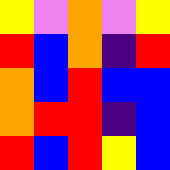[["yellow", "violet", "orange", "violet", "yellow"], ["red", "blue", "orange", "indigo", "red"], ["orange", "blue", "red", "blue", "blue"], ["orange", "red", "red", "indigo", "blue"], ["red", "blue", "red", "yellow", "blue"]]